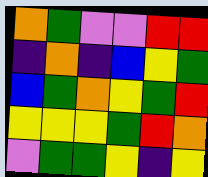[["orange", "green", "violet", "violet", "red", "red"], ["indigo", "orange", "indigo", "blue", "yellow", "green"], ["blue", "green", "orange", "yellow", "green", "red"], ["yellow", "yellow", "yellow", "green", "red", "orange"], ["violet", "green", "green", "yellow", "indigo", "yellow"]]